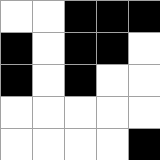[["white", "white", "black", "black", "black"], ["black", "white", "black", "black", "white"], ["black", "white", "black", "white", "white"], ["white", "white", "white", "white", "white"], ["white", "white", "white", "white", "black"]]